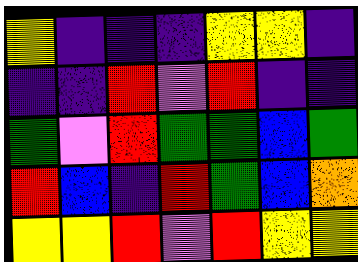[["yellow", "indigo", "indigo", "indigo", "yellow", "yellow", "indigo"], ["indigo", "indigo", "red", "violet", "red", "indigo", "indigo"], ["green", "violet", "red", "green", "green", "blue", "green"], ["red", "blue", "indigo", "red", "green", "blue", "orange"], ["yellow", "yellow", "red", "violet", "red", "yellow", "yellow"]]